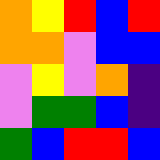[["orange", "yellow", "red", "blue", "red"], ["orange", "orange", "violet", "blue", "blue"], ["violet", "yellow", "violet", "orange", "indigo"], ["violet", "green", "green", "blue", "indigo"], ["green", "blue", "red", "red", "blue"]]